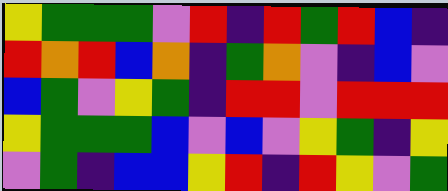[["yellow", "green", "green", "green", "violet", "red", "indigo", "red", "green", "red", "blue", "indigo"], ["red", "orange", "red", "blue", "orange", "indigo", "green", "orange", "violet", "indigo", "blue", "violet"], ["blue", "green", "violet", "yellow", "green", "indigo", "red", "red", "violet", "red", "red", "red"], ["yellow", "green", "green", "green", "blue", "violet", "blue", "violet", "yellow", "green", "indigo", "yellow"], ["violet", "green", "indigo", "blue", "blue", "yellow", "red", "indigo", "red", "yellow", "violet", "green"]]